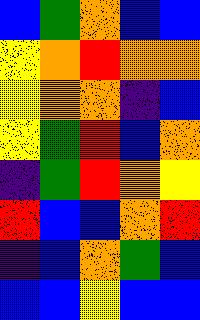[["blue", "green", "orange", "blue", "blue"], ["yellow", "orange", "red", "orange", "orange"], ["yellow", "orange", "orange", "indigo", "blue"], ["yellow", "green", "red", "blue", "orange"], ["indigo", "green", "red", "orange", "yellow"], ["red", "blue", "blue", "orange", "red"], ["indigo", "blue", "orange", "green", "blue"], ["blue", "blue", "yellow", "blue", "blue"]]